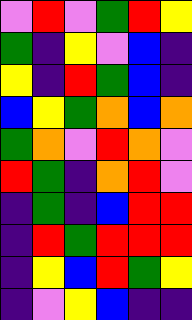[["violet", "red", "violet", "green", "red", "yellow"], ["green", "indigo", "yellow", "violet", "blue", "indigo"], ["yellow", "indigo", "red", "green", "blue", "indigo"], ["blue", "yellow", "green", "orange", "blue", "orange"], ["green", "orange", "violet", "red", "orange", "violet"], ["red", "green", "indigo", "orange", "red", "violet"], ["indigo", "green", "indigo", "blue", "red", "red"], ["indigo", "red", "green", "red", "red", "red"], ["indigo", "yellow", "blue", "red", "green", "yellow"], ["indigo", "violet", "yellow", "blue", "indigo", "indigo"]]